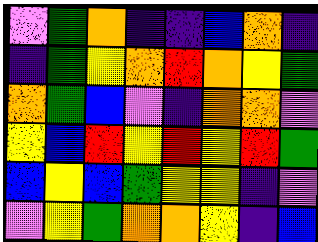[["violet", "green", "orange", "indigo", "indigo", "blue", "orange", "indigo"], ["indigo", "green", "yellow", "orange", "red", "orange", "yellow", "green"], ["orange", "green", "blue", "violet", "indigo", "orange", "orange", "violet"], ["yellow", "blue", "red", "yellow", "red", "yellow", "red", "green"], ["blue", "yellow", "blue", "green", "yellow", "yellow", "indigo", "violet"], ["violet", "yellow", "green", "orange", "orange", "yellow", "indigo", "blue"]]